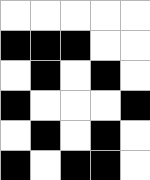[["white", "white", "white", "white", "white"], ["black", "black", "black", "white", "white"], ["white", "black", "white", "black", "white"], ["black", "white", "white", "white", "black"], ["white", "black", "white", "black", "white"], ["black", "white", "black", "black", "white"]]